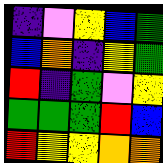[["indigo", "violet", "yellow", "blue", "green"], ["blue", "orange", "indigo", "yellow", "green"], ["red", "indigo", "green", "violet", "yellow"], ["green", "green", "green", "red", "blue"], ["red", "yellow", "yellow", "orange", "orange"]]